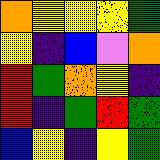[["orange", "yellow", "yellow", "yellow", "green"], ["yellow", "indigo", "blue", "violet", "orange"], ["red", "green", "orange", "yellow", "indigo"], ["red", "indigo", "green", "red", "green"], ["blue", "yellow", "indigo", "yellow", "green"]]